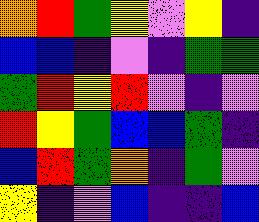[["orange", "red", "green", "yellow", "violet", "yellow", "indigo"], ["blue", "blue", "indigo", "violet", "indigo", "green", "green"], ["green", "red", "yellow", "red", "violet", "indigo", "violet"], ["red", "yellow", "green", "blue", "blue", "green", "indigo"], ["blue", "red", "green", "orange", "indigo", "green", "violet"], ["yellow", "indigo", "violet", "blue", "indigo", "indigo", "blue"]]